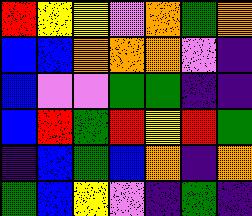[["red", "yellow", "yellow", "violet", "orange", "green", "orange"], ["blue", "blue", "orange", "orange", "orange", "violet", "indigo"], ["blue", "violet", "violet", "green", "green", "indigo", "indigo"], ["blue", "red", "green", "red", "yellow", "red", "green"], ["indigo", "blue", "green", "blue", "orange", "indigo", "orange"], ["green", "blue", "yellow", "violet", "indigo", "green", "indigo"]]